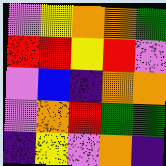[["violet", "yellow", "orange", "orange", "green"], ["red", "red", "yellow", "red", "violet"], ["violet", "blue", "indigo", "orange", "orange"], ["violet", "orange", "red", "green", "green"], ["indigo", "yellow", "violet", "orange", "indigo"]]